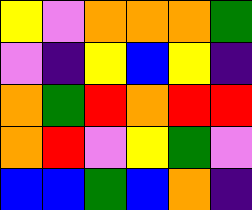[["yellow", "violet", "orange", "orange", "orange", "green"], ["violet", "indigo", "yellow", "blue", "yellow", "indigo"], ["orange", "green", "red", "orange", "red", "red"], ["orange", "red", "violet", "yellow", "green", "violet"], ["blue", "blue", "green", "blue", "orange", "indigo"]]